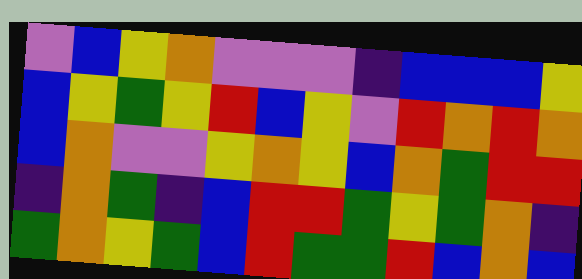[["violet", "blue", "yellow", "orange", "violet", "violet", "violet", "indigo", "blue", "blue", "blue", "yellow"], ["blue", "yellow", "green", "yellow", "red", "blue", "yellow", "violet", "red", "orange", "red", "orange"], ["blue", "orange", "violet", "violet", "yellow", "orange", "yellow", "blue", "orange", "green", "red", "red"], ["indigo", "orange", "green", "indigo", "blue", "red", "red", "green", "yellow", "green", "orange", "indigo"], ["green", "orange", "yellow", "green", "blue", "red", "green", "green", "red", "blue", "orange", "blue"]]